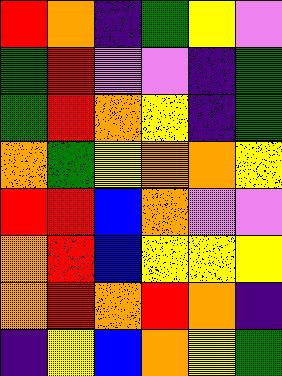[["red", "orange", "indigo", "green", "yellow", "violet"], ["green", "red", "violet", "violet", "indigo", "green"], ["green", "red", "orange", "yellow", "indigo", "green"], ["orange", "green", "yellow", "orange", "orange", "yellow"], ["red", "red", "blue", "orange", "violet", "violet"], ["orange", "red", "blue", "yellow", "yellow", "yellow"], ["orange", "red", "orange", "red", "orange", "indigo"], ["indigo", "yellow", "blue", "orange", "yellow", "green"]]